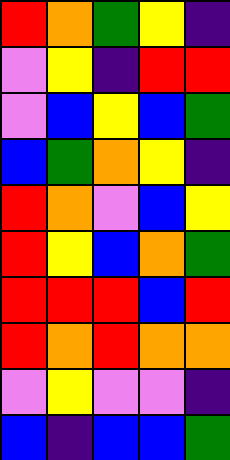[["red", "orange", "green", "yellow", "indigo"], ["violet", "yellow", "indigo", "red", "red"], ["violet", "blue", "yellow", "blue", "green"], ["blue", "green", "orange", "yellow", "indigo"], ["red", "orange", "violet", "blue", "yellow"], ["red", "yellow", "blue", "orange", "green"], ["red", "red", "red", "blue", "red"], ["red", "orange", "red", "orange", "orange"], ["violet", "yellow", "violet", "violet", "indigo"], ["blue", "indigo", "blue", "blue", "green"]]